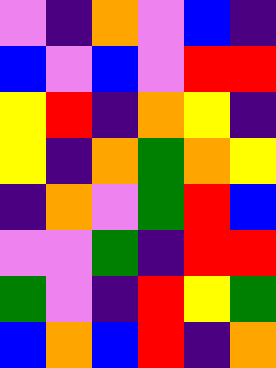[["violet", "indigo", "orange", "violet", "blue", "indigo"], ["blue", "violet", "blue", "violet", "red", "red"], ["yellow", "red", "indigo", "orange", "yellow", "indigo"], ["yellow", "indigo", "orange", "green", "orange", "yellow"], ["indigo", "orange", "violet", "green", "red", "blue"], ["violet", "violet", "green", "indigo", "red", "red"], ["green", "violet", "indigo", "red", "yellow", "green"], ["blue", "orange", "blue", "red", "indigo", "orange"]]